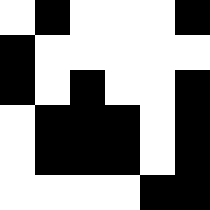[["white", "black", "white", "white", "white", "black"], ["black", "white", "white", "white", "white", "white"], ["black", "white", "black", "white", "white", "black"], ["white", "black", "black", "black", "white", "black"], ["white", "black", "black", "black", "white", "black"], ["white", "white", "white", "white", "black", "black"]]